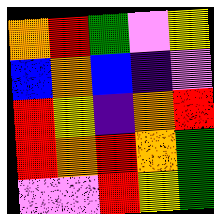[["orange", "red", "green", "violet", "yellow"], ["blue", "orange", "blue", "indigo", "violet"], ["red", "yellow", "indigo", "orange", "red"], ["red", "orange", "red", "orange", "green"], ["violet", "violet", "red", "yellow", "green"]]